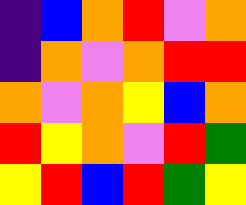[["indigo", "blue", "orange", "red", "violet", "orange"], ["indigo", "orange", "violet", "orange", "red", "red"], ["orange", "violet", "orange", "yellow", "blue", "orange"], ["red", "yellow", "orange", "violet", "red", "green"], ["yellow", "red", "blue", "red", "green", "yellow"]]